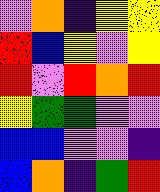[["violet", "orange", "indigo", "yellow", "yellow"], ["red", "blue", "yellow", "violet", "yellow"], ["red", "violet", "red", "orange", "red"], ["yellow", "green", "green", "violet", "violet"], ["blue", "blue", "violet", "violet", "indigo"], ["blue", "orange", "indigo", "green", "red"]]